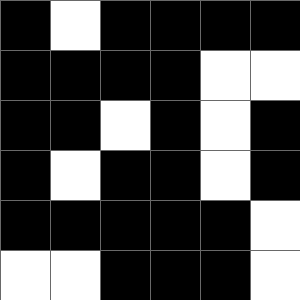[["black", "white", "black", "black", "black", "black"], ["black", "black", "black", "black", "white", "white"], ["black", "black", "white", "black", "white", "black"], ["black", "white", "black", "black", "white", "black"], ["black", "black", "black", "black", "black", "white"], ["white", "white", "black", "black", "black", "white"]]